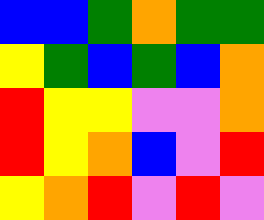[["blue", "blue", "green", "orange", "green", "green"], ["yellow", "green", "blue", "green", "blue", "orange"], ["red", "yellow", "yellow", "violet", "violet", "orange"], ["red", "yellow", "orange", "blue", "violet", "red"], ["yellow", "orange", "red", "violet", "red", "violet"]]